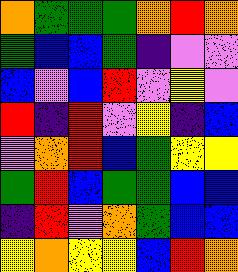[["orange", "green", "green", "green", "orange", "red", "orange"], ["green", "blue", "blue", "green", "indigo", "violet", "violet"], ["blue", "violet", "blue", "red", "violet", "yellow", "violet"], ["red", "indigo", "red", "violet", "yellow", "indigo", "blue"], ["violet", "orange", "red", "blue", "green", "yellow", "yellow"], ["green", "red", "blue", "green", "green", "blue", "blue"], ["indigo", "red", "violet", "orange", "green", "blue", "blue"], ["yellow", "orange", "yellow", "yellow", "blue", "red", "orange"]]